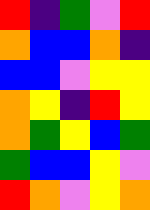[["red", "indigo", "green", "violet", "red"], ["orange", "blue", "blue", "orange", "indigo"], ["blue", "blue", "violet", "yellow", "yellow"], ["orange", "yellow", "indigo", "red", "yellow"], ["orange", "green", "yellow", "blue", "green"], ["green", "blue", "blue", "yellow", "violet"], ["red", "orange", "violet", "yellow", "orange"]]